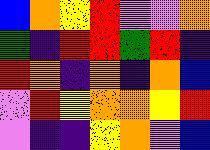[["blue", "orange", "yellow", "red", "violet", "violet", "orange"], ["green", "indigo", "red", "red", "green", "red", "indigo"], ["red", "orange", "indigo", "orange", "indigo", "orange", "blue"], ["violet", "red", "yellow", "orange", "orange", "yellow", "red"], ["violet", "indigo", "indigo", "yellow", "orange", "violet", "blue"]]